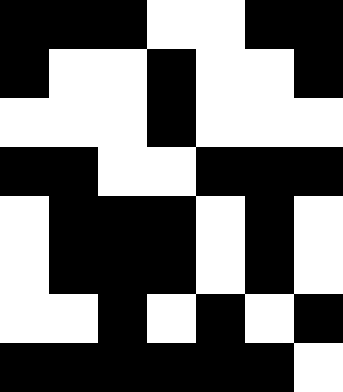[["black", "black", "black", "white", "white", "black", "black"], ["black", "white", "white", "black", "white", "white", "black"], ["white", "white", "white", "black", "white", "white", "white"], ["black", "black", "white", "white", "black", "black", "black"], ["white", "black", "black", "black", "white", "black", "white"], ["white", "black", "black", "black", "white", "black", "white"], ["white", "white", "black", "white", "black", "white", "black"], ["black", "black", "black", "black", "black", "black", "white"]]